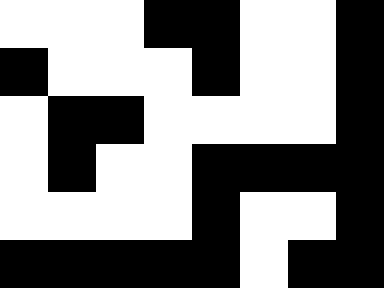[["white", "white", "white", "black", "black", "white", "white", "black"], ["black", "white", "white", "white", "black", "white", "white", "black"], ["white", "black", "black", "white", "white", "white", "white", "black"], ["white", "black", "white", "white", "black", "black", "black", "black"], ["white", "white", "white", "white", "black", "white", "white", "black"], ["black", "black", "black", "black", "black", "white", "black", "black"]]